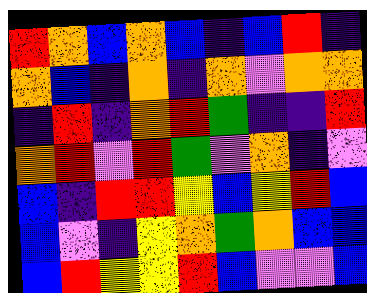[["red", "orange", "blue", "orange", "blue", "indigo", "blue", "red", "indigo"], ["orange", "blue", "indigo", "orange", "indigo", "orange", "violet", "orange", "orange"], ["indigo", "red", "indigo", "orange", "red", "green", "indigo", "indigo", "red"], ["orange", "red", "violet", "red", "green", "violet", "orange", "indigo", "violet"], ["blue", "indigo", "red", "red", "yellow", "blue", "yellow", "red", "blue"], ["blue", "violet", "indigo", "yellow", "orange", "green", "orange", "blue", "blue"], ["blue", "red", "yellow", "yellow", "red", "blue", "violet", "violet", "blue"]]